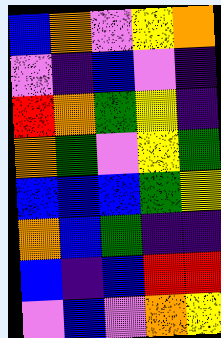[["blue", "orange", "violet", "yellow", "orange"], ["violet", "indigo", "blue", "violet", "indigo"], ["red", "orange", "green", "yellow", "indigo"], ["orange", "green", "violet", "yellow", "green"], ["blue", "blue", "blue", "green", "yellow"], ["orange", "blue", "green", "indigo", "indigo"], ["blue", "indigo", "blue", "red", "red"], ["violet", "blue", "violet", "orange", "yellow"]]